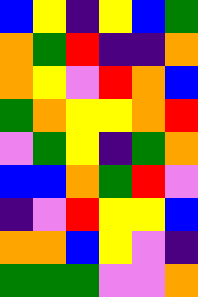[["blue", "yellow", "indigo", "yellow", "blue", "green"], ["orange", "green", "red", "indigo", "indigo", "orange"], ["orange", "yellow", "violet", "red", "orange", "blue"], ["green", "orange", "yellow", "yellow", "orange", "red"], ["violet", "green", "yellow", "indigo", "green", "orange"], ["blue", "blue", "orange", "green", "red", "violet"], ["indigo", "violet", "red", "yellow", "yellow", "blue"], ["orange", "orange", "blue", "yellow", "violet", "indigo"], ["green", "green", "green", "violet", "violet", "orange"]]